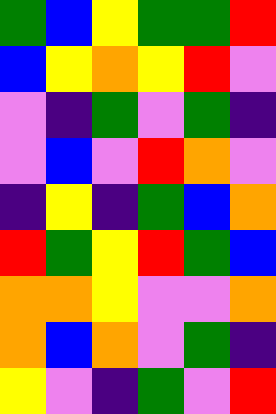[["green", "blue", "yellow", "green", "green", "red"], ["blue", "yellow", "orange", "yellow", "red", "violet"], ["violet", "indigo", "green", "violet", "green", "indigo"], ["violet", "blue", "violet", "red", "orange", "violet"], ["indigo", "yellow", "indigo", "green", "blue", "orange"], ["red", "green", "yellow", "red", "green", "blue"], ["orange", "orange", "yellow", "violet", "violet", "orange"], ["orange", "blue", "orange", "violet", "green", "indigo"], ["yellow", "violet", "indigo", "green", "violet", "red"]]